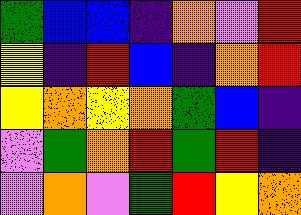[["green", "blue", "blue", "indigo", "orange", "violet", "red"], ["yellow", "indigo", "red", "blue", "indigo", "orange", "red"], ["yellow", "orange", "yellow", "orange", "green", "blue", "indigo"], ["violet", "green", "orange", "red", "green", "red", "indigo"], ["violet", "orange", "violet", "green", "red", "yellow", "orange"]]